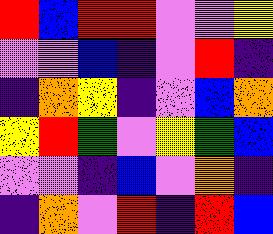[["red", "blue", "red", "red", "violet", "violet", "yellow"], ["violet", "violet", "blue", "indigo", "violet", "red", "indigo"], ["indigo", "orange", "yellow", "indigo", "violet", "blue", "orange"], ["yellow", "red", "green", "violet", "yellow", "green", "blue"], ["violet", "violet", "indigo", "blue", "violet", "orange", "indigo"], ["indigo", "orange", "violet", "red", "indigo", "red", "blue"]]